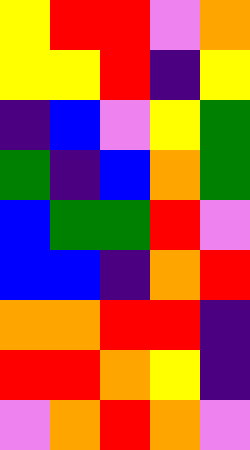[["yellow", "red", "red", "violet", "orange"], ["yellow", "yellow", "red", "indigo", "yellow"], ["indigo", "blue", "violet", "yellow", "green"], ["green", "indigo", "blue", "orange", "green"], ["blue", "green", "green", "red", "violet"], ["blue", "blue", "indigo", "orange", "red"], ["orange", "orange", "red", "red", "indigo"], ["red", "red", "orange", "yellow", "indigo"], ["violet", "orange", "red", "orange", "violet"]]